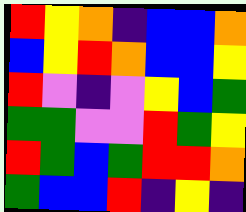[["red", "yellow", "orange", "indigo", "blue", "blue", "orange"], ["blue", "yellow", "red", "orange", "blue", "blue", "yellow"], ["red", "violet", "indigo", "violet", "yellow", "blue", "green"], ["green", "green", "violet", "violet", "red", "green", "yellow"], ["red", "green", "blue", "green", "red", "red", "orange"], ["green", "blue", "blue", "red", "indigo", "yellow", "indigo"]]